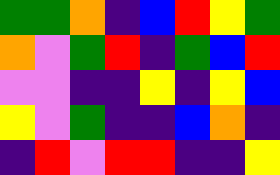[["green", "green", "orange", "indigo", "blue", "red", "yellow", "green"], ["orange", "violet", "green", "red", "indigo", "green", "blue", "red"], ["violet", "violet", "indigo", "indigo", "yellow", "indigo", "yellow", "blue"], ["yellow", "violet", "green", "indigo", "indigo", "blue", "orange", "indigo"], ["indigo", "red", "violet", "red", "red", "indigo", "indigo", "yellow"]]